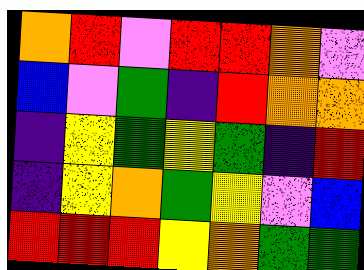[["orange", "red", "violet", "red", "red", "orange", "violet"], ["blue", "violet", "green", "indigo", "red", "orange", "orange"], ["indigo", "yellow", "green", "yellow", "green", "indigo", "red"], ["indigo", "yellow", "orange", "green", "yellow", "violet", "blue"], ["red", "red", "red", "yellow", "orange", "green", "green"]]